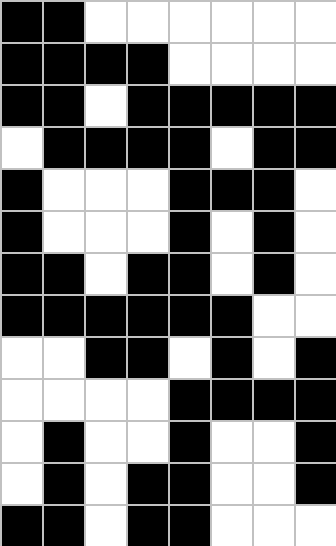[["black", "black", "white", "white", "white", "white", "white", "white"], ["black", "black", "black", "black", "white", "white", "white", "white"], ["black", "black", "white", "black", "black", "black", "black", "black"], ["white", "black", "black", "black", "black", "white", "black", "black"], ["black", "white", "white", "white", "black", "black", "black", "white"], ["black", "white", "white", "white", "black", "white", "black", "white"], ["black", "black", "white", "black", "black", "white", "black", "white"], ["black", "black", "black", "black", "black", "black", "white", "white"], ["white", "white", "black", "black", "white", "black", "white", "black"], ["white", "white", "white", "white", "black", "black", "black", "black"], ["white", "black", "white", "white", "black", "white", "white", "black"], ["white", "black", "white", "black", "black", "white", "white", "black"], ["black", "black", "white", "black", "black", "white", "white", "white"]]